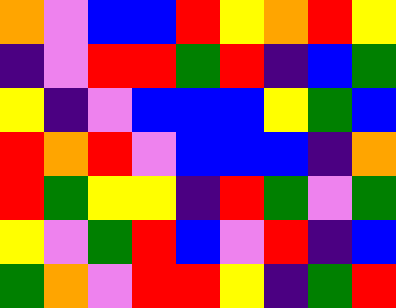[["orange", "violet", "blue", "blue", "red", "yellow", "orange", "red", "yellow"], ["indigo", "violet", "red", "red", "green", "red", "indigo", "blue", "green"], ["yellow", "indigo", "violet", "blue", "blue", "blue", "yellow", "green", "blue"], ["red", "orange", "red", "violet", "blue", "blue", "blue", "indigo", "orange"], ["red", "green", "yellow", "yellow", "indigo", "red", "green", "violet", "green"], ["yellow", "violet", "green", "red", "blue", "violet", "red", "indigo", "blue"], ["green", "orange", "violet", "red", "red", "yellow", "indigo", "green", "red"]]